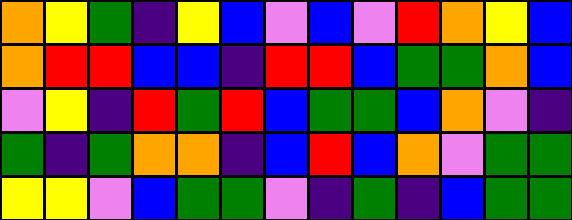[["orange", "yellow", "green", "indigo", "yellow", "blue", "violet", "blue", "violet", "red", "orange", "yellow", "blue"], ["orange", "red", "red", "blue", "blue", "indigo", "red", "red", "blue", "green", "green", "orange", "blue"], ["violet", "yellow", "indigo", "red", "green", "red", "blue", "green", "green", "blue", "orange", "violet", "indigo"], ["green", "indigo", "green", "orange", "orange", "indigo", "blue", "red", "blue", "orange", "violet", "green", "green"], ["yellow", "yellow", "violet", "blue", "green", "green", "violet", "indigo", "green", "indigo", "blue", "green", "green"]]